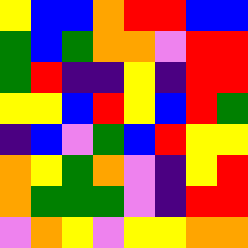[["yellow", "blue", "blue", "orange", "red", "red", "blue", "blue"], ["green", "blue", "green", "orange", "orange", "violet", "red", "red"], ["green", "red", "indigo", "indigo", "yellow", "indigo", "red", "red"], ["yellow", "yellow", "blue", "red", "yellow", "blue", "red", "green"], ["indigo", "blue", "violet", "green", "blue", "red", "yellow", "yellow"], ["orange", "yellow", "green", "orange", "violet", "indigo", "yellow", "red"], ["orange", "green", "green", "green", "violet", "indigo", "red", "red"], ["violet", "orange", "yellow", "violet", "yellow", "yellow", "orange", "orange"]]